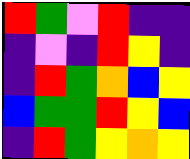[["red", "green", "violet", "red", "indigo", "indigo"], ["indigo", "violet", "indigo", "red", "yellow", "indigo"], ["indigo", "red", "green", "orange", "blue", "yellow"], ["blue", "green", "green", "red", "yellow", "blue"], ["indigo", "red", "green", "yellow", "orange", "yellow"]]